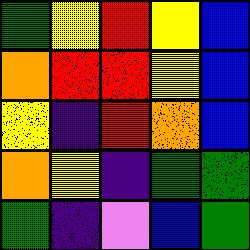[["green", "yellow", "red", "yellow", "blue"], ["orange", "red", "red", "yellow", "blue"], ["yellow", "indigo", "red", "orange", "blue"], ["orange", "yellow", "indigo", "green", "green"], ["green", "indigo", "violet", "blue", "green"]]